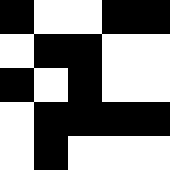[["black", "white", "white", "black", "black"], ["white", "black", "black", "white", "white"], ["black", "white", "black", "white", "white"], ["white", "black", "black", "black", "black"], ["white", "black", "white", "white", "white"]]